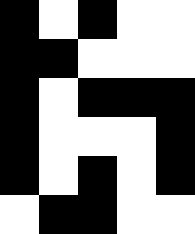[["black", "white", "black", "white", "white"], ["black", "black", "white", "white", "white"], ["black", "white", "black", "black", "black"], ["black", "white", "white", "white", "black"], ["black", "white", "black", "white", "black"], ["white", "black", "black", "white", "white"]]